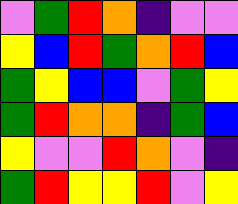[["violet", "green", "red", "orange", "indigo", "violet", "violet"], ["yellow", "blue", "red", "green", "orange", "red", "blue"], ["green", "yellow", "blue", "blue", "violet", "green", "yellow"], ["green", "red", "orange", "orange", "indigo", "green", "blue"], ["yellow", "violet", "violet", "red", "orange", "violet", "indigo"], ["green", "red", "yellow", "yellow", "red", "violet", "yellow"]]